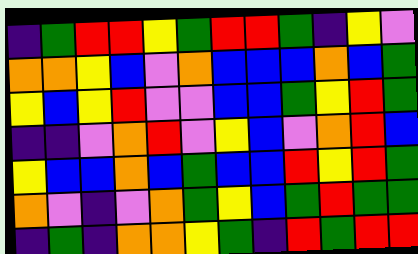[["indigo", "green", "red", "red", "yellow", "green", "red", "red", "green", "indigo", "yellow", "violet"], ["orange", "orange", "yellow", "blue", "violet", "orange", "blue", "blue", "blue", "orange", "blue", "green"], ["yellow", "blue", "yellow", "red", "violet", "violet", "blue", "blue", "green", "yellow", "red", "green"], ["indigo", "indigo", "violet", "orange", "red", "violet", "yellow", "blue", "violet", "orange", "red", "blue"], ["yellow", "blue", "blue", "orange", "blue", "green", "blue", "blue", "red", "yellow", "red", "green"], ["orange", "violet", "indigo", "violet", "orange", "green", "yellow", "blue", "green", "red", "green", "green"], ["indigo", "green", "indigo", "orange", "orange", "yellow", "green", "indigo", "red", "green", "red", "red"]]